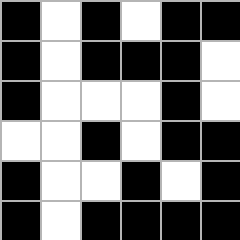[["black", "white", "black", "white", "black", "black"], ["black", "white", "black", "black", "black", "white"], ["black", "white", "white", "white", "black", "white"], ["white", "white", "black", "white", "black", "black"], ["black", "white", "white", "black", "white", "black"], ["black", "white", "black", "black", "black", "black"]]